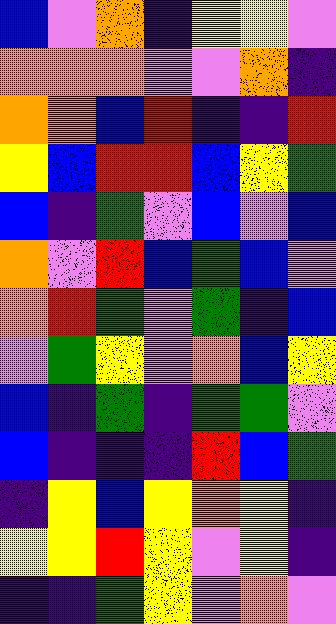[["blue", "violet", "orange", "indigo", "yellow", "yellow", "violet"], ["orange", "orange", "orange", "violet", "violet", "orange", "indigo"], ["orange", "orange", "blue", "red", "indigo", "indigo", "red"], ["yellow", "blue", "red", "red", "blue", "yellow", "green"], ["blue", "indigo", "green", "violet", "blue", "violet", "blue"], ["orange", "violet", "red", "blue", "green", "blue", "violet"], ["orange", "red", "green", "violet", "green", "indigo", "blue"], ["violet", "green", "yellow", "violet", "orange", "blue", "yellow"], ["blue", "indigo", "green", "indigo", "green", "green", "violet"], ["blue", "indigo", "indigo", "indigo", "red", "blue", "green"], ["indigo", "yellow", "blue", "yellow", "orange", "yellow", "indigo"], ["yellow", "yellow", "red", "yellow", "violet", "yellow", "indigo"], ["indigo", "indigo", "green", "yellow", "violet", "orange", "violet"]]